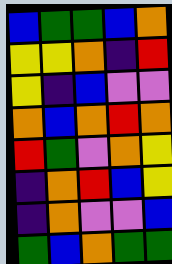[["blue", "green", "green", "blue", "orange"], ["yellow", "yellow", "orange", "indigo", "red"], ["yellow", "indigo", "blue", "violet", "violet"], ["orange", "blue", "orange", "red", "orange"], ["red", "green", "violet", "orange", "yellow"], ["indigo", "orange", "red", "blue", "yellow"], ["indigo", "orange", "violet", "violet", "blue"], ["green", "blue", "orange", "green", "green"]]